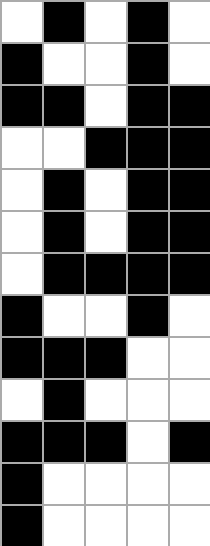[["white", "black", "white", "black", "white"], ["black", "white", "white", "black", "white"], ["black", "black", "white", "black", "black"], ["white", "white", "black", "black", "black"], ["white", "black", "white", "black", "black"], ["white", "black", "white", "black", "black"], ["white", "black", "black", "black", "black"], ["black", "white", "white", "black", "white"], ["black", "black", "black", "white", "white"], ["white", "black", "white", "white", "white"], ["black", "black", "black", "white", "black"], ["black", "white", "white", "white", "white"], ["black", "white", "white", "white", "white"]]